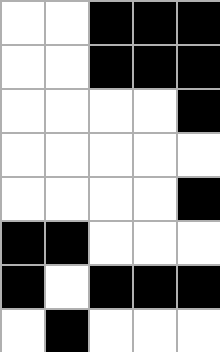[["white", "white", "black", "black", "black"], ["white", "white", "black", "black", "black"], ["white", "white", "white", "white", "black"], ["white", "white", "white", "white", "white"], ["white", "white", "white", "white", "black"], ["black", "black", "white", "white", "white"], ["black", "white", "black", "black", "black"], ["white", "black", "white", "white", "white"]]